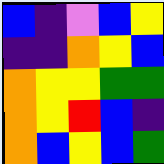[["blue", "indigo", "violet", "blue", "yellow"], ["indigo", "indigo", "orange", "yellow", "blue"], ["orange", "yellow", "yellow", "green", "green"], ["orange", "yellow", "red", "blue", "indigo"], ["orange", "blue", "yellow", "blue", "green"]]